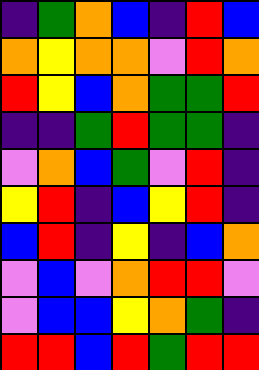[["indigo", "green", "orange", "blue", "indigo", "red", "blue"], ["orange", "yellow", "orange", "orange", "violet", "red", "orange"], ["red", "yellow", "blue", "orange", "green", "green", "red"], ["indigo", "indigo", "green", "red", "green", "green", "indigo"], ["violet", "orange", "blue", "green", "violet", "red", "indigo"], ["yellow", "red", "indigo", "blue", "yellow", "red", "indigo"], ["blue", "red", "indigo", "yellow", "indigo", "blue", "orange"], ["violet", "blue", "violet", "orange", "red", "red", "violet"], ["violet", "blue", "blue", "yellow", "orange", "green", "indigo"], ["red", "red", "blue", "red", "green", "red", "red"]]